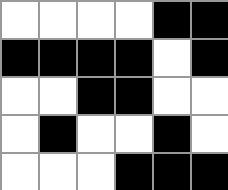[["white", "white", "white", "white", "black", "black"], ["black", "black", "black", "black", "white", "black"], ["white", "white", "black", "black", "white", "white"], ["white", "black", "white", "white", "black", "white"], ["white", "white", "white", "black", "black", "black"]]